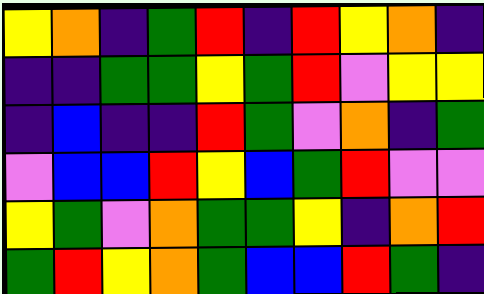[["yellow", "orange", "indigo", "green", "red", "indigo", "red", "yellow", "orange", "indigo"], ["indigo", "indigo", "green", "green", "yellow", "green", "red", "violet", "yellow", "yellow"], ["indigo", "blue", "indigo", "indigo", "red", "green", "violet", "orange", "indigo", "green"], ["violet", "blue", "blue", "red", "yellow", "blue", "green", "red", "violet", "violet"], ["yellow", "green", "violet", "orange", "green", "green", "yellow", "indigo", "orange", "red"], ["green", "red", "yellow", "orange", "green", "blue", "blue", "red", "green", "indigo"]]